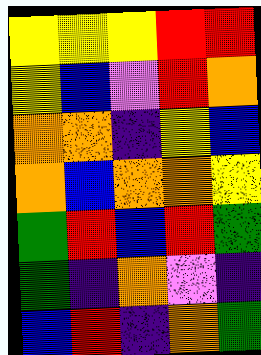[["yellow", "yellow", "yellow", "red", "red"], ["yellow", "blue", "violet", "red", "orange"], ["orange", "orange", "indigo", "yellow", "blue"], ["orange", "blue", "orange", "orange", "yellow"], ["green", "red", "blue", "red", "green"], ["green", "indigo", "orange", "violet", "indigo"], ["blue", "red", "indigo", "orange", "green"]]